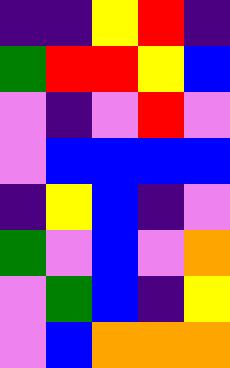[["indigo", "indigo", "yellow", "red", "indigo"], ["green", "red", "red", "yellow", "blue"], ["violet", "indigo", "violet", "red", "violet"], ["violet", "blue", "blue", "blue", "blue"], ["indigo", "yellow", "blue", "indigo", "violet"], ["green", "violet", "blue", "violet", "orange"], ["violet", "green", "blue", "indigo", "yellow"], ["violet", "blue", "orange", "orange", "orange"]]